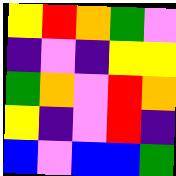[["yellow", "red", "orange", "green", "violet"], ["indigo", "violet", "indigo", "yellow", "yellow"], ["green", "orange", "violet", "red", "orange"], ["yellow", "indigo", "violet", "red", "indigo"], ["blue", "violet", "blue", "blue", "green"]]